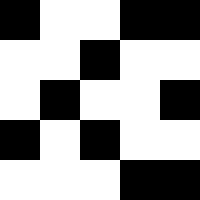[["black", "white", "white", "black", "black"], ["white", "white", "black", "white", "white"], ["white", "black", "white", "white", "black"], ["black", "white", "black", "white", "white"], ["white", "white", "white", "black", "black"]]